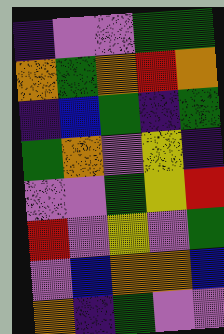[["indigo", "violet", "violet", "green", "green"], ["orange", "green", "orange", "red", "orange"], ["indigo", "blue", "green", "indigo", "green"], ["green", "orange", "violet", "yellow", "indigo"], ["violet", "violet", "green", "yellow", "red"], ["red", "violet", "yellow", "violet", "green"], ["violet", "blue", "orange", "orange", "blue"], ["orange", "indigo", "green", "violet", "violet"]]